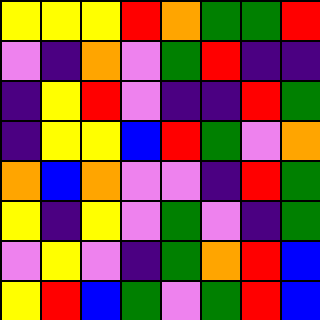[["yellow", "yellow", "yellow", "red", "orange", "green", "green", "red"], ["violet", "indigo", "orange", "violet", "green", "red", "indigo", "indigo"], ["indigo", "yellow", "red", "violet", "indigo", "indigo", "red", "green"], ["indigo", "yellow", "yellow", "blue", "red", "green", "violet", "orange"], ["orange", "blue", "orange", "violet", "violet", "indigo", "red", "green"], ["yellow", "indigo", "yellow", "violet", "green", "violet", "indigo", "green"], ["violet", "yellow", "violet", "indigo", "green", "orange", "red", "blue"], ["yellow", "red", "blue", "green", "violet", "green", "red", "blue"]]